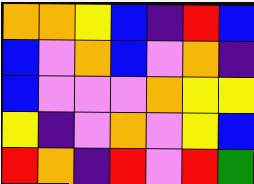[["orange", "orange", "yellow", "blue", "indigo", "red", "blue"], ["blue", "violet", "orange", "blue", "violet", "orange", "indigo"], ["blue", "violet", "violet", "violet", "orange", "yellow", "yellow"], ["yellow", "indigo", "violet", "orange", "violet", "yellow", "blue"], ["red", "orange", "indigo", "red", "violet", "red", "green"]]